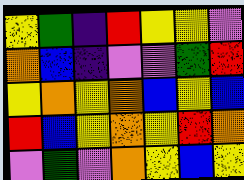[["yellow", "green", "indigo", "red", "yellow", "yellow", "violet"], ["orange", "blue", "indigo", "violet", "violet", "green", "red"], ["yellow", "orange", "yellow", "orange", "blue", "yellow", "blue"], ["red", "blue", "yellow", "orange", "yellow", "red", "orange"], ["violet", "green", "violet", "orange", "yellow", "blue", "yellow"]]